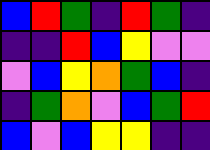[["blue", "red", "green", "indigo", "red", "green", "indigo"], ["indigo", "indigo", "red", "blue", "yellow", "violet", "violet"], ["violet", "blue", "yellow", "orange", "green", "blue", "indigo"], ["indigo", "green", "orange", "violet", "blue", "green", "red"], ["blue", "violet", "blue", "yellow", "yellow", "indigo", "indigo"]]